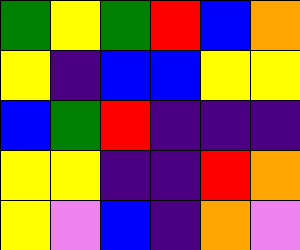[["green", "yellow", "green", "red", "blue", "orange"], ["yellow", "indigo", "blue", "blue", "yellow", "yellow"], ["blue", "green", "red", "indigo", "indigo", "indigo"], ["yellow", "yellow", "indigo", "indigo", "red", "orange"], ["yellow", "violet", "blue", "indigo", "orange", "violet"]]